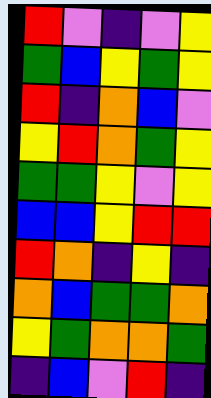[["red", "violet", "indigo", "violet", "yellow"], ["green", "blue", "yellow", "green", "yellow"], ["red", "indigo", "orange", "blue", "violet"], ["yellow", "red", "orange", "green", "yellow"], ["green", "green", "yellow", "violet", "yellow"], ["blue", "blue", "yellow", "red", "red"], ["red", "orange", "indigo", "yellow", "indigo"], ["orange", "blue", "green", "green", "orange"], ["yellow", "green", "orange", "orange", "green"], ["indigo", "blue", "violet", "red", "indigo"]]